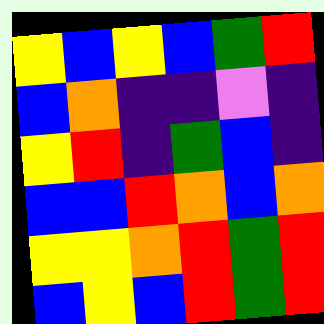[["yellow", "blue", "yellow", "blue", "green", "red"], ["blue", "orange", "indigo", "indigo", "violet", "indigo"], ["yellow", "red", "indigo", "green", "blue", "indigo"], ["blue", "blue", "red", "orange", "blue", "orange"], ["yellow", "yellow", "orange", "red", "green", "red"], ["blue", "yellow", "blue", "red", "green", "red"]]